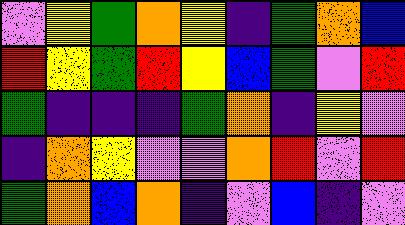[["violet", "yellow", "green", "orange", "yellow", "indigo", "green", "orange", "blue"], ["red", "yellow", "green", "red", "yellow", "blue", "green", "violet", "red"], ["green", "indigo", "indigo", "indigo", "green", "orange", "indigo", "yellow", "violet"], ["indigo", "orange", "yellow", "violet", "violet", "orange", "red", "violet", "red"], ["green", "orange", "blue", "orange", "indigo", "violet", "blue", "indigo", "violet"]]